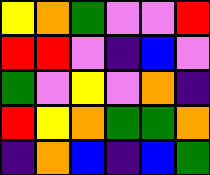[["yellow", "orange", "green", "violet", "violet", "red"], ["red", "red", "violet", "indigo", "blue", "violet"], ["green", "violet", "yellow", "violet", "orange", "indigo"], ["red", "yellow", "orange", "green", "green", "orange"], ["indigo", "orange", "blue", "indigo", "blue", "green"]]